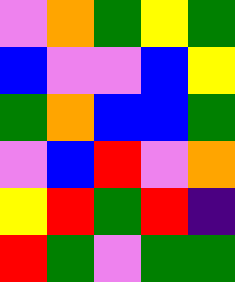[["violet", "orange", "green", "yellow", "green"], ["blue", "violet", "violet", "blue", "yellow"], ["green", "orange", "blue", "blue", "green"], ["violet", "blue", "red", "violet", "orange"], ["yellow", "red", "green", "red", "indigo"], ["red", "green", "violet", "green", "green"]]